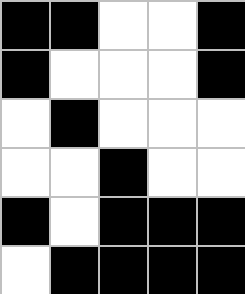[["black", "black", "white", "white", "black"], ["black", "white", "white", "white", "black"], ["white", "black", "white", "white", "white"], ["white", "white", "black", "white", "white"], ["black", "white", "black", "black", "black"], ["white", "black", "black", "black", "black"]]